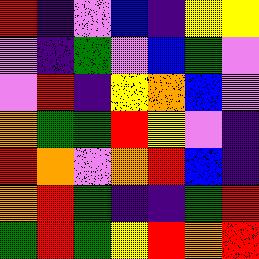[["red", "indigo", "violet", "blue", "indigo", "yellow", "yellow"], ["violet", "indigo", "green", "violet", "blue", "green", "violet"], ["violet", "red", "indigo", "yellow", "orange", "blue", "violet"], ["orange", "green", "green", "red", "yellow", "violet", "indigo"], ["red", "orange", "violet", "orange", "red", "blue", "indigo"], ["orange", "red", "green", "indigo", "indigo", "green", "red"], ["green", "red", "green", "yellow", "red", "orange", "red"]]